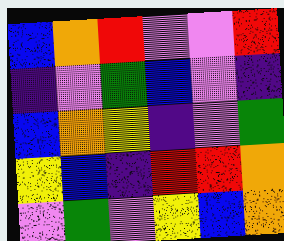[["blue", "orange", "red", "violet", "violet", "red"], ["indigo", "violet", "green", "blue", "violet", "indigo"], ["blue", "orange", "yellow", "indigo", "violet", "green"], ["yellow", "blue", "indigo", "red", "red", "orange"], ["violet", "green", "violet", "yellow", "blue", "orange"]]